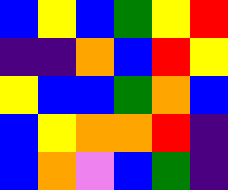[["blue", "yellow", "blue", "green", "yellow", "red"], ["indigo", "indigo", "orange", "blue", "red", "yellow"], ["yellow", "blue", "blue", "green", "orange", "blue"], ["blue", "yellow", "orange", "orange", "red", "indigo"], ["blue", "orange", "violet", "blue", "green", "indigo"]]